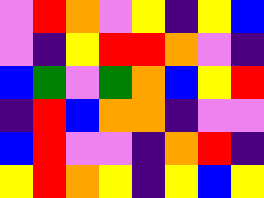[["violet", "red", "orange", "violet", "yellow", "indigo", "yellow", "blue"], ["violet", "indigo", "yellow", "red", "red", "orange", "violet", "indigo"], ["blue", "green", "violet", "green", "orange", "blue", "yellow", "red"], ["indigo", "red", "blue", "orange", "orange", "indigo", "violet", "violet"], ["blue", "red", "violet", "violet", "indigo", "orange", "red", "indigo"], ["yellow", "red", "orange", "yellow", "indigo", "yellow", "blue", "yellow"]]